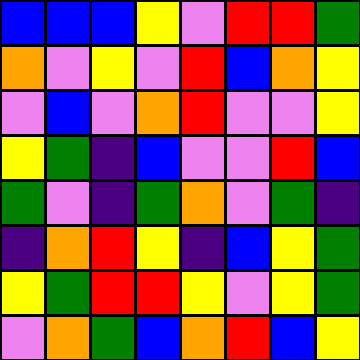[["blue", "blue", "blue", "yellow", "violet", "red", "red", "green"], ["orange", "violet", "yellow", "violet", "red", "blue", "orange", "yellow"], ["violet", "blue", "violet", "orange", "red", "violet", "violet", "yellow"], ["yellow", "green", "indigo", "blue", "violet", "violet", "red", "blue"], ["green", "violet", "indigo", "green", "orange", "violet", "green", "indigo"], ["indigo", "orange", "red", "yellow", "indigo", "blue", "yellow", "green"], ["yellow", "green", "red", "red", "yellow", "violet", "yellow", "green"], ["violet", "orange", "green", "blue", "orange", "red", "blue", "yellow"]]